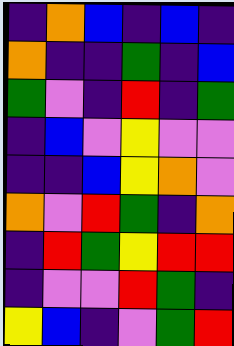[["indigo", "orange", "blue", "indigo", "blue", "indigo"], ["orange", "indigo", "indigo", "green", "indigo", "blue"], ["green", "violet", "indigo", "red", "indigo", "green"], ["indigo", "blue", "violet", "yellow", "violet", "violet"], ["indigo", "indigo", "blue", "yellow", "orange", "violet"], ["orange", "violet", "red", "green", "indigo", "orange"], ["indigo", "red", "green", "yellow", "red", "red"], ["indigo", "violet", "violet", "red", "green", "indigo"], ["yellow", "blue", "indigo", "violet", "green", "red"]]